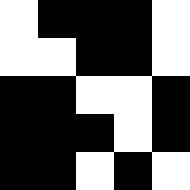[["white", "black", "black", "black", "white"], ["white", "white", "black", "black", "white"], ["black", "black", "white", "white", "black"], ["black", "black", "black", "white", "black"], ["black", "black", "white", "black", "white"]]